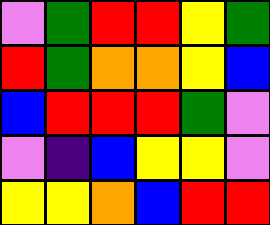[["violet", "green", "red", "red", "yellow", "green"], ["red", "green", "orange", "orange", "yellow", "blue"], ["blue", "red", "red", "red", "green", "violet"], ["violet", "indigo", "blue", "yellow", "yellow", "violet"], ["yellow", "yellow", "orange", "blue", "red", "red"]]